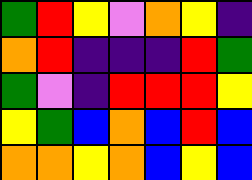[["green", "red", "yellow", "violet", "orange", "yellow", "indigo"], ["orange", "red", "indigo", "indigo", "indigo", "red", "green"], ["green", "violet", "indigo", "red", "red", "red", "yellow"], ["yellow", "green", "blue", "orange", "blue", "red", "blue"], ["orange", "orange", "yellow", "orange", "blue", "yellow", "blue"]]